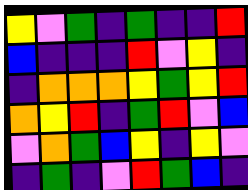[["yellow", "violet", "green", "indigo", "green", "indigo", "indigo", "red"], ["blue", "indigo", "indigo", "indigo", "red", "violet", "yellow", "indigo"], ["indigo", "orange", "orange", "orange", "yellow", "green", "yellow", "red"], ["orange", "yellow", "red", "indigo", "green", "red", "violet", "blue"], ["violet", "orange", "green", "blue", "yellow", "indigo", "yellow", "violet"], ["indigo", "green", "indigo", "violet", "red", "green", "blue", "indigo"]]